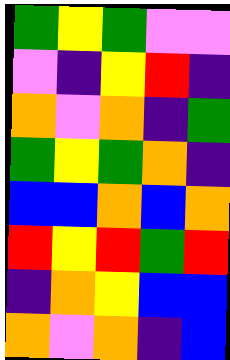[["green", "yellow", "green", "violet", "violet"], ["violet", "indigo", "yellow", "red", "indigo"], ["orange", "violet", "orange", "indigo", "green"], ["green", "yellow", "green", "orange", "indigo"], ["blue", "blue", "orange", "blue", "orange"], ["red", "yellow", "red", "green", "red"], ["indigo", "orange", "yellow", "blue", "blue"], ["orange", "violet", "orange", "indigo", "blue"]]